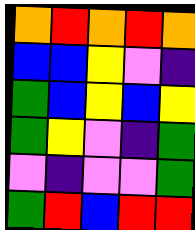[["orange", "red", "orange", "red", "orange"], ["blue", "blue", "yellow", "violet", "indigo"], ["green", "blue", "yellow", "blue", "yellow"], ["green", "yellow", "violet", "indigo", "green"], ["violet", "indigo", "violet", "violet", "green"], ["green", "red", "blue", "red", "red"]]